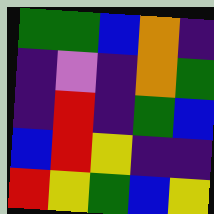[["green", "green", "blue", "orange", "indigo"], ["indigo", "violet", "indigo", "orange", "green"], ["indigo", "red", "indigo", "green", "blue"], ["blue", "red", "yellow", "indigo", "indigo"], ["red", "yellow", "green", "blue", "yellow"]]